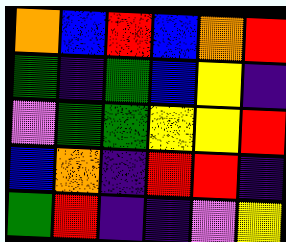[["orange", "blue", "red", "blue", "orange", "red"], ["green", "indigo", "green", "blue", "yellow", "indigo"], ["violet", "green", "green", "yellow", "yellow", "red"], ["blue", "orange", "indigo", "red", "red", "indigo"], ["green", "red", "indigo", "indigo", "violet", "yellow"]]